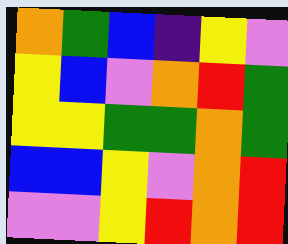[["orange", "green", "blue", "indigo", "yellow", "violet"], ["yellow", "blue", "violet", "orange", "red", "green"], ["yellow", "yellow", "green", "green", "orange", "green"], ["blue", "blue", "yellow", "violet", "orange", "red"], ["violet", "violet", "yellow", "red", "orange", "red"]]